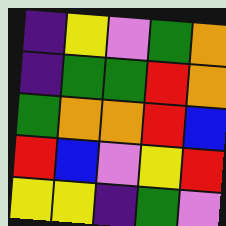[["indigo", "yellow", "violet", "green", "orange"], ["indigo", "green", "green", "red", "orange"], ["green", "orange", "orange", "red", "blue"], ["red", "blue", "violet", "yellow", "red"], ["yellow", "yellow", "indigo", "green", "violet"]]